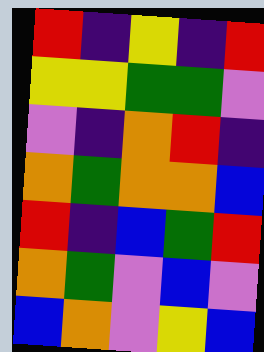[["red", "indigo", "yellow", "indigo", "red"], ["yellow", "yellow", "green", "green", "violet"], ["violet", "indigo", "orange", "red", "indigo"], ["orange", "green", "orange", "orange", "blue"], ["red", "indigo", "blue", "green", "red"], ["orange", "green", "violet", "blue", "violet"], ["blue", "orange", "violet", "yellow", "blue"]]